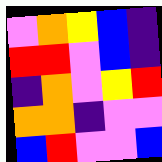[["violet", "orange", "yellow", "blue", "indigo"], ["red", "red", "violet", "blue", "indigo"], ["indigo", "orange", "violet", "yellow", "red"], ["orange", "orange", "indigo", "violet", "violet"], ["blue", "red", "violet", "violet", "blue"]]